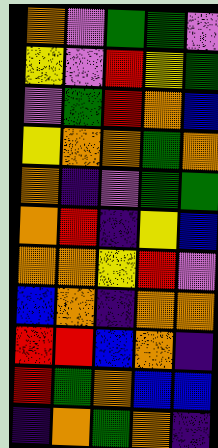[["orange", "violet", "green", "green", "violet"], ["yellow", "violet", "red", "yellow", "green"], ["violet", "green", "red", "orange", "blue"], ["yellow", "orange", "orange", "green", "orange"], ["orange", "indigo", "violet", "green", "green"], ["orange", "red", "indigo", "yellow", "blue"], ["orange", "orange", "yellow", "red", "violet"], ["blue", "orange", "indigo", "orange", "orange"], ["red", "red", "blue", "orange", "indigo"], ["red", "green", "orange", "blue", "blue"], ["indigo", "orange", "green", "orange", "indigo"]]